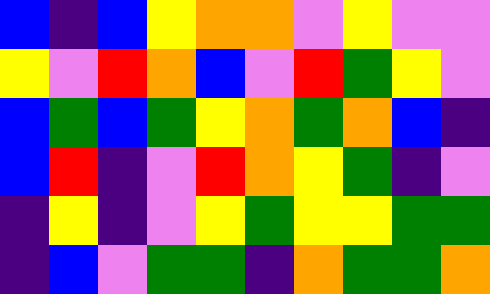[["blue", "indigo", "blue", "yellow", "orange", "orange", "violet", "yellow", "violet", "violet"], ["yellow", "violet", "red", "orange", "blue", "violet", "red", "green", "yellow", "violet"], ["blue", "green", "blue", "green", "yellow", "orange", "green", "orange", "blue", "indigo"], ["blue", "red", "indigo", "violet", "red", "orange", "yellow", "green", "indigo", "violet"], ["indigo", "yellow", "indigo", "violet", "yellow", "green", "yellow", "yellow", "green", "green"], ["indigo", "blue", "violet", "green", "green", "indigo", "orange", "green", "green", "orange"]]